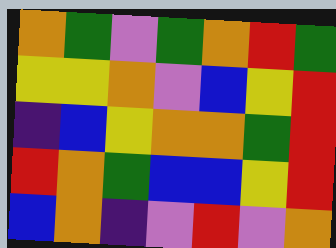[["orange", "green", "violet", "green", "orange", "red", "green"], ["yellow", "yellow", "orange", "violet", "blue", "yellow", "red"], ["indigo", "blue", "yellow", "orange", "orange", "green", "red"], ["red", "orange", "green", "blue", "blue", "yellow", "red"], ["blue", "orange", "indigo", "violet", "red", "violet", "orange"]]